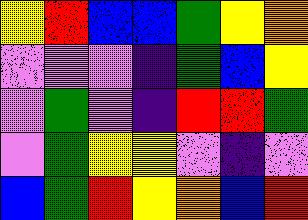[["yellow", "red", "blue", "blue", "green", "yellow", "orange"], ["violet", "violet", "violet", "indigo", "green", "blue", "yellow"], ["violet", "green", "violet", "indigo", "red", "red", "green"], ["violet", "green", "yellow", "yellow", "violet", "indigo", "violet"], ["blue", "green", "red", "yellow", "orange", "blue", "red"]]